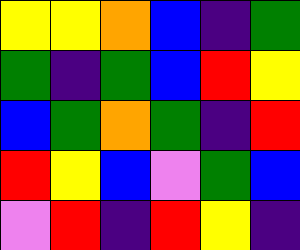[["yellow", "yellow", "orange", "blue", "indigo", "green"], ["green", "indigo", "green", "blue", "red", "yellow"], ["blue", "green", "orange", "green", "indigo", "red"], ["red", "yellow", "blue", "violet", "green", "blue"], ["violet", "red", "indigo", "red", "yellow", "indigo"]]